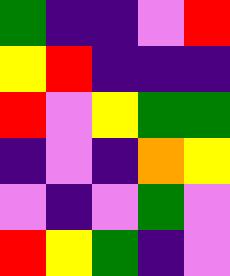[["green", "indigo", "indigo", "violet", "red"], ["yellow", "red", "indigo", "indigo", "indigo"], ["red", "violet", "yellow", "green", "green"], ["indigo", "violet", "indigo", "orange", "yellow"], ["violet", "indigo", "violet", "green", "violet"], ["red", "yellow", "green", "indigo", "violet"]]